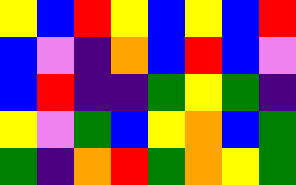[["yellow", "blue", "red", "yellow", "blue", "yellow", "blue", "red"], ["blue", "violet", "indigo", "orange", "blue", "red", "blue", "violet"], ["blue", "red", "indigo", "indigo", "green", "yellow", "green", "indigo"], ["yellow", "violet", "green", "blue", "yellow", "orange", "blue", "green"], ["green", "indigo", "orange", "red", "green", "orange", "yellow", "green"]]